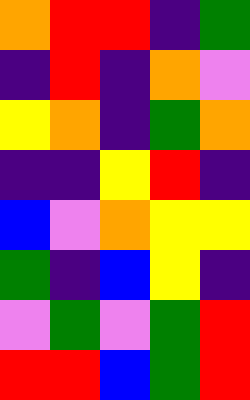[["orange", "red", "red", "indigo", "green"], ["indigo", "red", "indigo", "orange", "violet"], ["yellow", "orange", "indigo", "green", "orange"], ["indigo", "indigo", "yellow", "red", "indigo"], ["blue", "violet", "orange", "yellow", "yellow"], ["green", "indigo", "blue", "yellow", "indigo"], ["violet", "green", "violet", "green", "red"], ["red", "red", "blue", "green", "red"]]